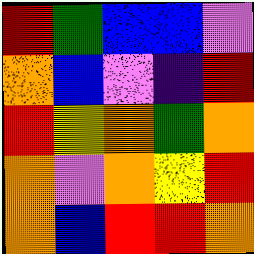[["red", "green", "blue", "blue", "violet"], ["orange", "blue", "violet", "indigo", "red"], ["red", "yellow", "orange", "green", "orange"], ["orange", "violet", "orange", "yellow", "red"], ["orange", "blue", "red", "red", "orange"]]